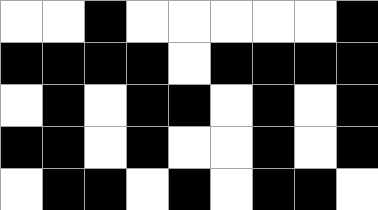[["white", "white", "black", "white", "white", "white", "white", "white", "black"], ["black", "black", "black", "black", "white", "black", "black", "black", "black"], ["white", "black", "white", "black", "black", "white", "black", "white", "black"], ["black", "black", "white", "black", "white", "white", "black", "white", "black"], ["white", "black", "black", "white", "black", "white", "black", "black", "white"]]